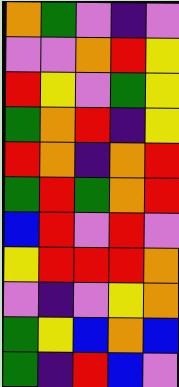[["orange", "green", "violet", "indigo", "violet"], ["violet", "violet", "orange", "red", "yellow"], ["red", "yellow", "violet", "green", "yellow"], ["green", "orange", "red", "indigo", "yellow"], ["red", "orange", "indigo", "orange", "red"], ["green", "red", "green", "orange", "red"], ["blue", "red", "violet", "red", "violet"], ["yellow", "red", "red", "red", "orange"], ["violet", "indigo", "violet", "yellow", "orange"], ["green", "yellow", "blue", "orange", "blue"], ["green", "indigo", "red", "blue", "violet"]]